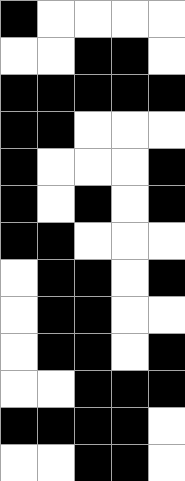[["black", "white", "white", "white", "white"], ["white", "white", "black", "black", "white"], ["black", "black", "black", "black", "black"], ["black", "black", "white", "white", "white"], ["black", "white", "white", "white", "black"], ["black", "white", "black", "white", "black"], ["black", "black", "white", "white", "white"], ["white", "black", "black", "white", "black"], ["white", "black", "black", "white", "white"], ["white", "black", "black", "white", "black"], ["white", "white", "black", "black", "black"], ["black", "black", "black", "black", "white"], ["white", "white", "black", "black", "white"]]